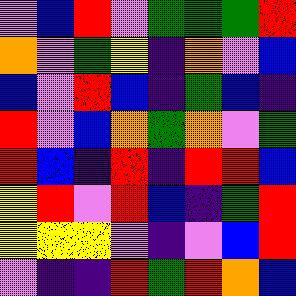[["violet", "blue", "red", "violet", "green", "green", "green", "red"], ["orange", "violet", "green", "yellow", "indigo", "orange", "violet", "blue"], ["blue", "violet", "red", "blue", "indigo", "green", "blue", "indigo"], ["red", "violet", "blue", "orange", "green", "orange", "violet", "green"], ["red", "blue", "indigo", "red", "indigo", "red", "red", "blue"], ["yellow", "red", "violet", "red", "blue", "indigo", "green", "red"], ["yellow", "yellow", "yellow", "violet", "indigo", "violet", "blue", "red"], ["violet", "indigo", "indigo", "red", "green", "red", "orange", "blue"]]